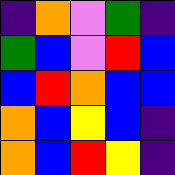[["indigo", "orange", "violet", "green", "indigo"], ["green", "blue", "violet", "red", "blue"], ["blue", "red", "orange", "blue", "blue"], ["orange", "blue", "yellow", "blue", "indigo"], ["orange", "blue", "red", "yellow", "indigo"]]